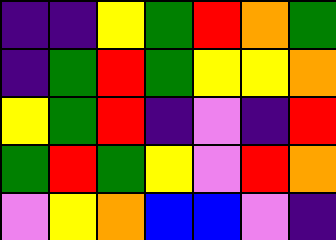[["indigo", "indigo", "yellow", "green", "red", "orange", "green"], ["indigo", "green", "red", "green", "yellow", "yellow", "orange"], ["yellow", "green", "red", "indigo", "violet", "indigo", "red"], ["green", "red", "green", "yellow", "violet", "red", "orange"], ["violet", "yellow", "orange", "blue", "blue", "violet", "indigo"]]